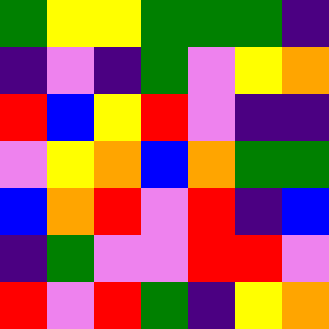[["green", "yellow", "yellow", "green", "green", "green", "indigo"], ["indigo", "violet", "indigo", "green", "violet", "yellow", "orange"], ["red", "blue", "yellow", "red", "violet", "indigo", "indigo"], ["violet", "yellow", "orange", "blue", "orange", "green", "green"], ["blue", "orange", "red", "violet", "red", "indigo", "blue"], ["indigo", "green", "violet", "violet", "red", "red", "violet"], ["red", "violet", "red", "green", "indigo", "yellow", "orange"]]